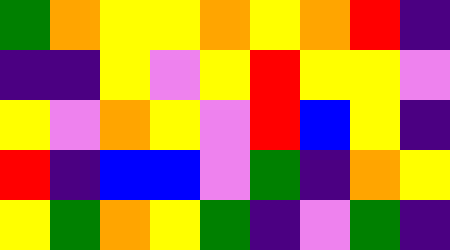[["green", "orange", "yellow", "yellow", "orange", "yellow", "orange", "red", "indigo"], ["indigo", "indigo", "yellow", "violet", "yellow", "red", "yellow", "yellow", "violet"], ["yellow", "violet", "orange", "yellow", "violet", "red", "blue", "yellow", "indigo"], ["red", "indigo", "blue", "blue", "violet", "green", "indigo", "orange", "yellow"], ["yellow", "green", "orange", "yellow", "green", "indigo", "violet", "green", "indigo"]]